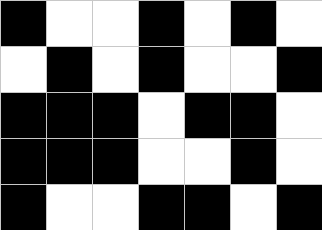[["black", "white", "white", "black", "white", "black", "white"], ["white", "black", "white", "black", "white", "white", "black"], ["black", "black", "black", "white", "black", "black", "white"], ["black", "black", "black", "white", "white", "black", "white"], ["black", "white", "white", "black", "black", "white", "black"]]